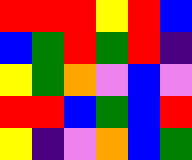[["red", "red", "red", "yellow", "red", "blue"], ["blue", "green", "red", "green", "red", "indigo"], ["yellow", "green", "orange", "violet", "blue", "violet"], ["red", "red", "blue", "green", "blue", "red"], ["yellow", "indigo", "violet", "orange", "blue", "green"]]